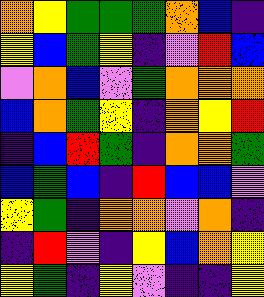[["orange", "yellow", "green", "green", "green", "orange", "blue", "indigo"], ["yellow", "blue", "green", "yellow", "indigo", "violet", "red", "blue"], ["violet", "orange", "blue", "violet", "green", "orange", "orange", "orange"], ["blue", "orange", "green", "yellow", "indigo", "orange", "yellow", "red"], ["indigo", "blue", "red", "green", "indigo", "orange", "orange", "green"], ["blue", "green", "blue", "indigo", "red", "blue", "blue", "violet"], ["yellow", "green", "indigo", "orange", "orange", "violet", "orange", "indigo"], ["indigo", "red", "violet", "indigo", "yellow", "blue", "orange", "yellow"], ["yellow", "green", "indigo", "yellow", "violet", "indigo", "indigo", "yellow"]]